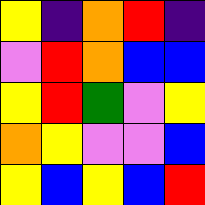[["yellow", "indigo", "orange", "red", "indigo"], ["violet", "red", "orange", "blue", "blue"], ["yellow", "red", "green", "violet", "yellow"], ["orange", "yellow", "violet", "violet", "blue"], ["yellow", "blue", "yellow", "blue", "red"]]